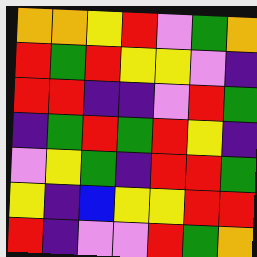[["orange", "orange", "yellow", "red", "violet", "green", "orange"], ["red", "green", "red", "yellow", "yellow", "violet", "indigo"], ["red", "red", "indigo", "indigo", "violet", "red", "green"], ["indigo", "green", "red", "green", "red", "yellow", "indigo"], ["violet", "yellow", "green", "indigo", "red", "red", "green"], ["yellow", "indigo", "blue", "yellow", "yellow", "red", "red"], ["red", "indigo", "violet", "violet", "red", "green", "orange"]]